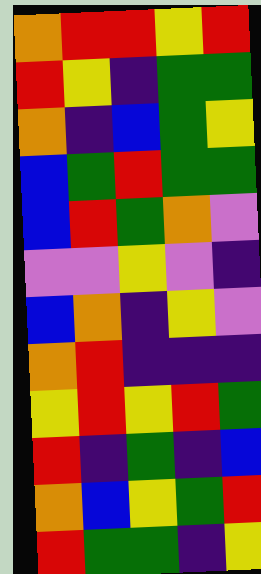[["orange", "red", "red", "yellow", "red"], ["red", "yellow", "indigo", "green", "green"], ["orange", "indigo", "blue", "green", "yellow"], ["blue", "green", "red", "green", "green"], ["blue", "red", "green", "orange", "violet"], ["violet", "violet", "yellow", "violet", "indigo"], ["blue", "orange", "indigo", "yellow", "violet"], ["orange", "red", "indigo", "indigo", "indigo"], ["yellow", "red", "yellow", "red", "green"], ["red", "indigo", "green", "indigo", "blue"], ["orange", "blue", "yellow", "green", "red"], ["red", "green", "green", "indigo", "yellow"]]